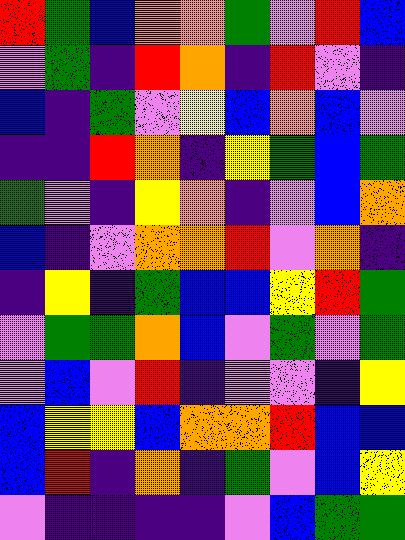[["red", "green", "blue", "orange", "orange", "green", "violet", "red", "blue"], ["violet", "green", "indigo", "red", "orange", "indigo", "red", "violet", "indigo"], ["blue", "indigo", "green", "violet", "yellow", "blue", "orange", "blue", "violet"], ["indigo", "indigo", "red", "orange", "indigo", "yellow", "green", "blue", "green"], ["green", "violet", "indigo", "yellow", "orange", "indigo", "violet", "blue", "orange"], ["blue", "indigo", "violet", "orange", "orange", "red", "violet", "orange", "indigo"], ["indigo", "yellow", "indigo", "green", "blue", "blue", "yellow", "red", "green"], ["violet", "green", "green", "orange", "blue", "violet", "green", "violet", "green"], ["violet", "blue", "violet", "red", "indigo", "violet", "violet", "indigo", "yellow"], ["blue", "yellow", "yellow", "blue", "orange", "orange", "red", "blue", "blue"], ["blue", "red", "indigo", "orange", "indigo", "green", "violet", "blue", "yellow"], ["violet", "indigo", "indigo", "indigo", "indigo", "violet", "blue", "green", "green"]]